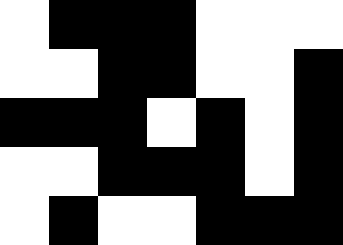[["white", "black", "black", "black", "white", "white", "white"], ["white", "white", "black", "black", "white", "white", "black"], ["black", "black", "black", "white", "black", "white", "black"], ["white", "white", "black", "black", "black", "white", "black"], ["white", "black", "white", "white", "black", "black", "black"]]